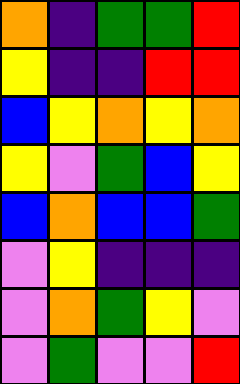[["orange", "indigo", "green", "green", "red"], ["yellow", "indigo", "indigo", "red", "red"], ["blue", "yellow", "orange", "yellow", "orange"], ["yellow", "violet", "green", "blue", "yellow"], ["blue", "orange", "blue", "blue", "green"], ["violet", "yellow", "indigo", "indigo", "indigo"], ["violet", "orange", "green", "yellow", "violet"], ["violet", "green", "violet", "violet", "red"]]